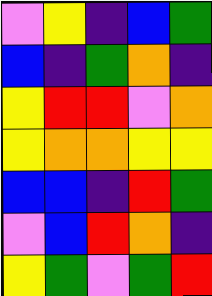[["violet", "yellow", "indigo", "blue", "green"], ["blue", "indigo", "green", "orange", "indigo"], ["yellow", "red", "red", "violet", "orange"], ["yellow", "orange", "orange", "yellow", "yellow"], ["blue", "blue", "indigo", "red", "green"], ["violet", "blue", "red", "orange", "indigo"], ["yellow", "green", "violet", "green", "red"]]